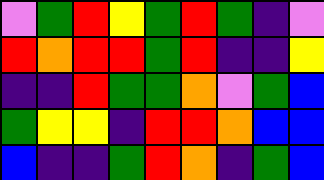[["violet", "green", "red", "yellow", "green", "red", "green", "indigo", "violet"], ["red", "orange", "red", "red", "green", "red", "indigo", "indigo", "yellow"], ["indigo", "indigo", "red", "green", "green", "orange", "violet", "green", "blue"], ["green", "yellow", "yellow", "indigo", "red", "red", "orange", "blue", "blue"], ["blue", "indigo", "indigo", "green", "red", "orange", "indigo", "green", "blue"]]